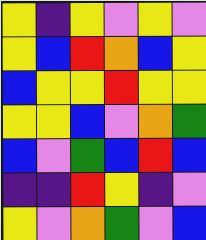[["yellow", "indigo", "yellow", "violet", "yellow", "violet"], ["yellow", "blue", "red", "orange", "blue", "yellow"], ["blue", "yellow", "yellow", "red", "yellow", "yellow"], ["yellow", "yellow", "blue", "violet", "orange", "green"], ["blue", "violet", "green", "blue", "red", "blue"], ["indigo", "indigo", "red", "yellow", "indigo", "violet"], ["yellow", "violet", "orange", "green", "violet", "blue"]]